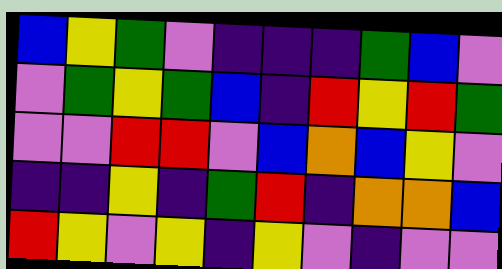[["blue", "yellow", "green", "violet", "indigo", "indigo", "indigo", "green", "blue", "violet"], ["violet", "green", "yellow", "green", "blue", "indigo", "red", "yellow", "red", "green"], ["violet", "violet", "red", "red", "violet", "blue", "orange", "blue", "yellow", "violet"], ["indigo", "indigo", "yellow", "indigo", "green", "red", "indigo", "orange", "orange", "blue"], ["red", "yellow", "violet", "yellow", "indigo", "yellow", "violet", "indigo", "violet", "violet"]]